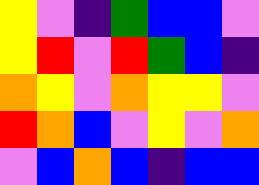[["yellow", "violet", "indigo", "green", "blue", "blue", "violet"], ["yellow", "red", "violet", "red", "green", "blue", "indigo"], ["orange", "yellow", "violet", "orange", "yellow", "yellow", "violet"], ["red", "orange", "blue", "violet", "yellow", "violet", "orange"], ["violet", "blue", "orange", "blue", "indigo", "blue", "blue"]]